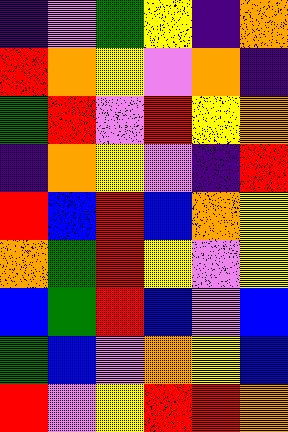[["indigo", "violet", "green", "yellow", "indigo", "orange"], ["red", "orange", "yellow", "violet", "orange", "indigo"], ["green", "red", "violet", "red", "yellow", "orange"], ["indigo", "orange", "yellow", "violet", "indigo", "red"], ["red", "blue", "red", "blue", "orange", "yellow"], ["orange", "green", "red", "yellow", "violet", "yellow"], ["blue", "green", "red", "blue", "violet", "blue"], ["green", "blue", "violet", "orange", "yellow", "blue"], ["red", "violet", "yellow", "red", "red", "orange"]]